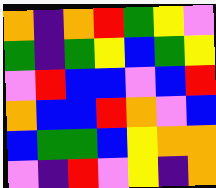[["orange", "indigo", "orange", "red", "green", "yellow", "violet"], ["green", "indigo", "green", "yellow", "blue", "green", "yellow"], ["violet", "red", "blue", "blue", "violet", "blue", "red"], ["orange", "blue", "blue", "red", "orange", "violet", "blue"], ["blue", "green", "green", "blue", "yellow", "orange", "orange"], ["violet", "indigo", "red", "violet", "yellow", "indigo", "orange"]]